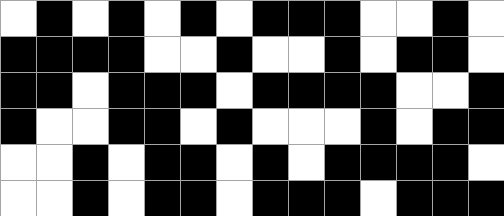[["white", "black", "white", "black", "white", "black", "white", "black", "black", "black", "white", "white", "black", "white"], ["black", "black", "black", "black", "white", "white", "black", "white", "white", "black", "white", "black", "black", "white"], ["black", "black", "white", "black", "black", "black", "white", "black", "black", "black", "black", "white", "white", "black"], ["black", "white", "white", "black", "black", "white", "black", "white", "white", "white", "black", "white", "black", "black"], ["white", "white", "black", "white", "black", "black", "white", "black", "white", "black", "black", "black", "black", "white"], ["white", "white", "black", "white", "black", "black", "white", "black", "black", "black", "white", "black", "black", "black"]]